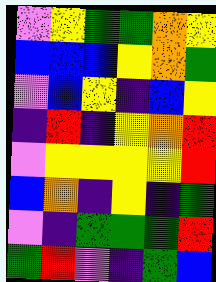[["violet", "yellow", "green", "green", "orange", "yellow"], ["blue", "blue", "blue", "yellow", "orange", "green"], ["violet", "blue", "yellow", "indigo", "blue", "yellow"], ["indigo", "red", "indigo", "yellow", "orange", "red"], ["violet", "yellow", "yellow", "yellow", "yellow", "red"], ["blue", "orange", "indigo", "yellow", "indigo", "green"], ["violet", "indigo", "green", "green", "green", "red"], ["green", "red", "violet", "indigo", "green", "blue"]]